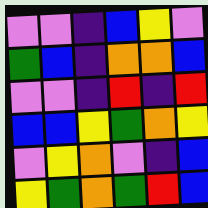[["violet", "violet", "indigo", "blue", "yellow", "violet"], ["green", "blue", "indigo", "orange", "orange", "blue"], ["violet", "violet", "indigo", "red", "indigo", "red"], ["blue", "blue", "yellow", "green", "orange", "yellow"], ["violet", "yellow", "orange", "violet", "indigo", "blue"], ["yellow", "green", "orange", "green", "red", "blue"]]